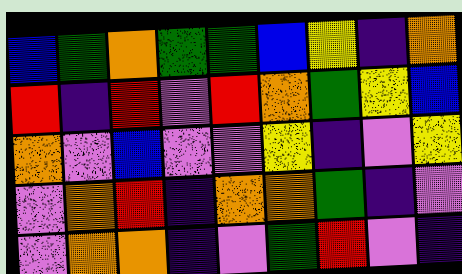[["blue", "green", "orange", "green", "green", "blue", "yellow", "indigo", "orange"], ["red", "indigo", "red", "violet", "red", "orange", "green", "yellow", "blue"], ["orange", "violet", "blue", "violet", "violet", "yellow", "indigo", "violet", "yellow"], ["violet", "orange", "red", "indigo", "orange", "orange", "green", "indigo", "violet"], ["violet", "orange", "orange", "indigo", "violet", "green", "red", "violet", "indigo"]]